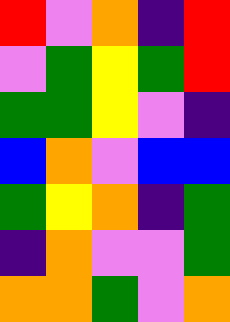[["red", "violet", "orange", "indigo", "red"], ["violet", "green", "yellow", "green", "red"], ["green", "green", "yellow", "violet", "indigo"], ["blue", "orange", "violet", "blue", "blue"], ["green", "yellow", "orange", "indigo", "green"], ["indigo", "orange", "violet", "violet", "green"], ["orange", "orange", "green", "violet", "orange"]]